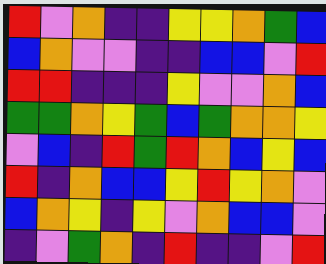[["red", "violet", "orange", "indigo", "indigo", "yellow", "yellow", "orange", "green", "blue"], ["blue", "orange", "violet", "violet", "indigo", "indigo", "blue", "blue", "violet", "red"], ["red", "red", "indigo", "indigo", "indigo", "yellow", "violet", "violet", "orange", "blue"], ["green", "green", "orange", "yellow", "green", "blue", "green", "orange", "orange", "yellow"], ["violet", "blue", "indigo", "red", "green", "red", "orange", "blue", "yellow", "blue"], ["red", "indigo", "orange", "blue", "blue", "yellow", "red", "yellow", "orange", "violet"], ["blue", "orange", "yellow", "indigo", "yellow", "violet", "orange", "blue", "blue", "violet"], ["indigo", "violet", "green", "orange", "indigo", "red", "indigo", "indigo", "violet", "red"]]